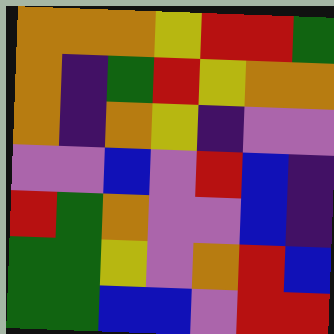[["orange", "orange", "orange", "yellow", "red", "red", "green"], ["orange", "indigo", "green", "red", "yellow", "orange", "orange"], ["orange", "indigo", "orange", "yellow", "indigo", "violet", "violet"], ["violet", "violet", "blue", "violet", "red", "blue", "indigo"], ["red", "green", "orange", "violet", "violet", "blue", "indigo"], ["green", "green", "yellow", "violet", "orange", "red", "blue"], ["green", "green", "blue", "blue", "violet", "red", "red"]]